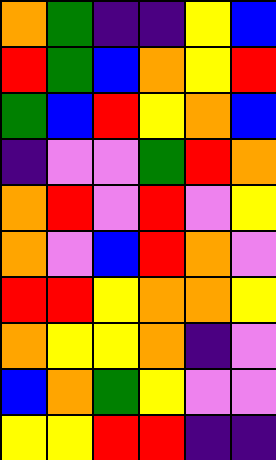[["orange", "green", "indigo", "indigo", "yellow", "blue"], ["red", "green", "blue", "orange", "yellow", "red"], ["green", "blue", "red", "yellow", "orange", "blue"], ["indigo", "violet", "violet", "green", "red", "orange"], ["orange", "red", "violet", "red", "violet", "yellow"], ["orange", "violet", "blue", "red", "orange", "violet"], ["red", "red", "yellow", "orange", "orange", "yellow"], ["orange", "yellow", "yellow", "orange", "indigo", "violet"], ["blue", "orange", "green", "yellow", "violet", "violet"], ["yellow", "yellow", "red", "red", "indigo", "indigo"]]